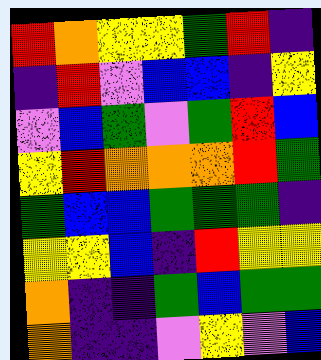[["red", "orange", "yellow", "yellow", "green", "red", "indigo"], ["indigo", "red", "violet", "blue", "blue", "indigo", "yellow"], ["violet", "blue", "green", "violet", "green", "red", "blue"], ["yellow", "red", "orange", "orange", "orange", "red", "green"], ["green", "blue", "blue", "green", "green", "green", "indigo"], ["yellow", "yellow", "blue", "indigo", "red", "yellow", "yellow"], ["orange", "indigo", "indigo", "green", "blue", "green", "green"], ["orange", "indigo", "indigo", "violet", "yellow", "violet", "blue"]]